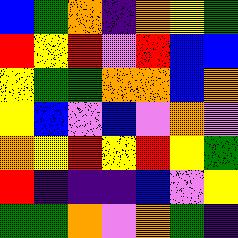[["blue", "green", "orange", "indigo", "orange", "yellow", "green"], ["red", "yellow", "red", "violet", "red", "blue", "blue"], ["yellow", "green", "green", "orange", "orange", "blue", "orange"], ["yellow", "blue", "violet", "blue", "violet", "orange", "violet"], ["orange", "yellow", "red", "yellow", "red", "yellow", "green"], ["red", "indigo", "indigo", "indigo", "blue", "violet", "yellow"], ["green", "green", "orange", "violet", "orange", "green", "indigo"]]